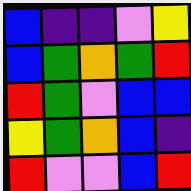[["blue", "indigo", "indigo", "violet", "yellow"], ["blue", "green", "orange", "green", "red"], ["red", "green", "violet", "blue", "blue"], ["yellow", "green", "orange", "blue", "indigo"], ["red", "violet", "violet", "blue", "red"]]